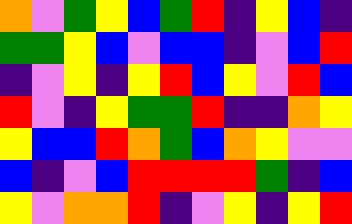[["orange", "violet", "green", "yellow", "blue", "green", "red", "indigo", "yellow", "blue", "indigo"], ["green", "green", "yellow", "blue", "violet", "blue", "blue", "indigo", "violet", "blue", "red"], ["indigo", "violet", "yellow", "indigo", "yellow", "red", "blue", "yellow", "violet", "red", "blue"], ["red", "violet", "indigo", "yellow", "green", "green", "red", "indigo", "indigo", "orange", "yellow"], ["yellow", "blue", "blue", "red", "orange", "green", "blue", "orange", "yellow", "violet", "violet"], ["blue", "indigo", "violet", "blue", "red", "red", "red", "red", "green", "indigo", "blue"], ["yellow", "violet", "orange", "orange", "red", "indigo", "violet", "yellow", "indigo", "yellow", "red"]]